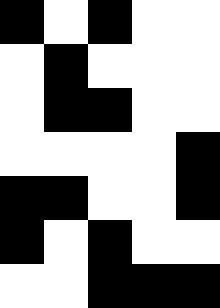[["black", "white", "black", "white", "white"], ["white", "black", "white", "white", "white"], ["white", "black", "black", "white", "white"], ["white", "white", "white", "white", "black"], ["black", "black", "white", "white", "black"], ["black", "white", "black", "white", "white"], ["white", "white", "black", "black", "black"]]